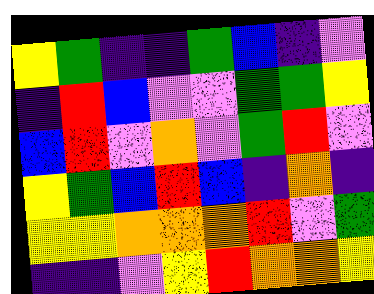[["yellow", "green", "indigo", "indigo", "green", "blue", "indigo", "violet"], ["indigo", "red", "blue", "violet", "violet", "green", "green", "yellow"], ["blue", "red", "violet", "orange", "violet", "green", "red", "violet"], ["yellow", "green", "blue", "red", "blue", "indigo", "orange", "indigo"], ["yellow", "yellow", "orange", "orange", "orange", "red", "violet", "green"], ["indigo", "indigo", "violet", "yellow", "red", "orange", "orange", "yellow"]]